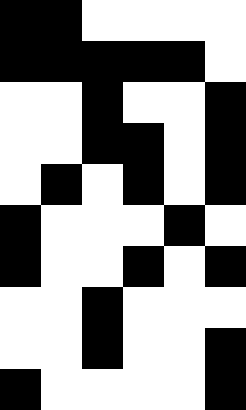[["black", "black", "white", "white", "white", "white"], ["black", "black", "black", "black", "black", "white"], ["white", "white", "black", "white", "white", "black"], ["white", "white", "black", "black", "white", "black"], ["white", "black", "white", "black", "white", "black"], ["black", "white", "white", "white", "black", "white"], ["black", "white", "white", "black", "white", "black"], ["white", "white", "black", "white", "white", "white"], ["white", "white", "black", "white", "white", "black"], ["black", "white", "white", "white", "white", "black"]]